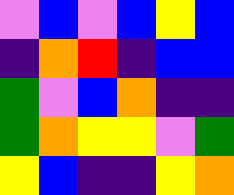[["violet", "blue", "violet", "blue", "yellow", "blue"], ["indigo", "orange", "red", "indigo", "blue", "blue"], ["green", "violet", "blue", "orange", "indigo", "indigo"], ["green", "orange", "yellow", "yellow", "violet", "green"], ["yellow", "blue", "indigo", "indigo", "yellow", "orange"]]